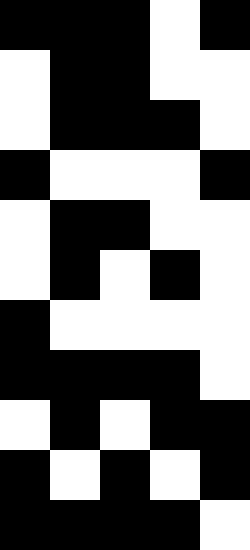[["black", "black", "black", "white", "black"], ["white", "black", "black", "white", "white"], ["white", "black", "black", "black", "white"], ["black", "white", "white", "white", "black"], ["white", "black", "black", "white", "white"], ["white", "black", "white", "black", "white"], ["black", "white", "white", "white", "white"], ["black", "black", "black", "black", "white"], ["white", "black", "white", "black", "black"], ["black", "white", "black", "white", "black"], ["black", "black", "black", "black", "white"]]